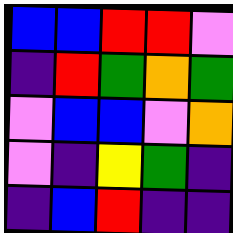[["blue", "blue", "red", "red", "violet"], ["indigo", "red", "green", "orange", "green"], ["violet", "blue", "blue", "violet", "orange"], ["violet", "indigo", "yellow", "green", "indigo"], ["indigo", "blue", "red", "indigo", "indigo"]]